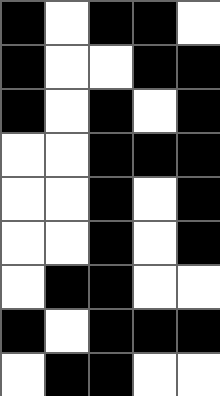[["black", "white", "black", "black", "white"], ["black", "white", "white", "black", "black"], ["black", "white", "black", "white", "black"], ["white", "white", "black", "black", "black"], ["white", "white", "black", "white", "black"], ["white", "white", "black", "white", "black"], ["white", "black", "black", "white", "white"], ["black", "white", "black", "black", "black"], ["white", "black", "black", "white", "white"]]